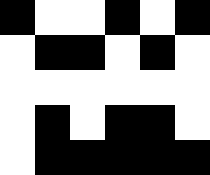[["black", "white", "white", "black", "white", "black"], ["white", "black", "black", "white", "black", "white"], ["white", "white", "white", "white", "white", "white"], ["white", "black", "white", "black", "black", "white"], ["white", "black", "black", "black", "black", "black"]]